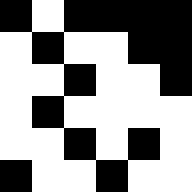[["black", "white", "black", "black", "black", "black"], ["white", "black", "white", "white", "black", "black"], ["white", "white", "black", "white", "white", "black"], ["white", "black", "white", "white", "white", "white"], ["white", "white", "black", "white", "black", "white"], ["black", "white", "white", "black", "white", "white"]]